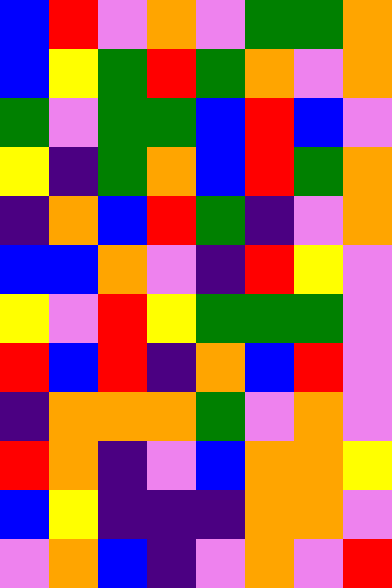[["blue", "red", "violet", "orange", "violet", "green", "green", "orange"], ["blue", "yellow", "green", "red", "green", "orange", "violet", "orange"], ["green", "violet", "green", "green", "blue", "red", "blue", "violet"], ["yellow", "indigo", "green", "orange", "blue", "red", "green", "orange"], ["indigo", "orange", "blue", "red", "green", "indigo", "violet", "orange"], ["blue", "blue", "orange", "violet", "indigo", "red", "yellow", "violet"], ["yellow", "violet", "red", "yellow", "green", "green", "green", "violet"], ["red", "blue", "red", "indigo", "orange", "blue", "red", "violet"], ["indigo", "orange", "orange", "orange", "green", "violet", "orange", "violet"], ["red", "orange", "indigo", "violet", "blue", "orange", "orange", "yellow"], ["blue", "yellow", "indigo", "indigo", "indigo", "orange", "orange", "violet"], ["violet", "orange", "blue", "indigo", "violet", "orange", "violet", "red"]]